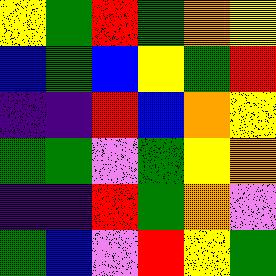[["yellow", "green", "red", "green", "orange", "yellow"], ["blue", "green", "blue", "yellow", "green", "red"], ["indigo", "indigo", "red", "blue", "orange", "yellow"], ["green", "green", "violet", "green", "yellow", "orange"], ["indigo", "indigo", "red", "green", "orange", "violet"], ["green", "blue", "violet", "red", "yellow", "green"]]